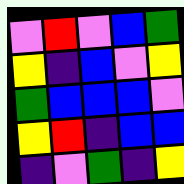[["violet", "red", "violet", "blue", "green"], ["yellow", "indigo", "blue", "violet", "yellow"], ["green", "blue", "blue", "blue", "violet"], ["yellow", "red", "indigo", "blue", "blue"], ["indigo", "violet", "green", "indigo", "yellow"]]